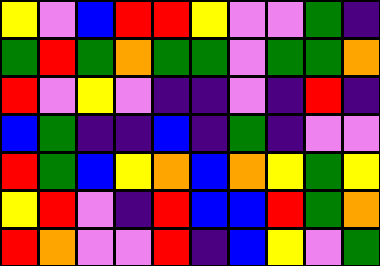[["yellow", "violet", "blue", "red", "red", "yellow", "violet", "violet", "green", "indigo"], ["green", "red", "green", "orange", "green", "green", "violet", "green", "green", "orange"], ["red", "violet", "yellow", "violet", "indigo", "indigo", "violet", "indigo", "red", "indigo"], ["blue", "green", "indigo", "indigo", "blue", "indigo", "green", "indigo", "violet", "violet"], ["red", "green", "blue", "yellow", "orange", "blue", "orange", "yellow", "green", "yellow"], ["yellow", "red", "violet", "indigo", "red", "blue", "blue", "red", "green", "orange"], ["red", "orange", "violet", "violet", "red", "indigo", "blue", "yellow", "violet", "green"]]